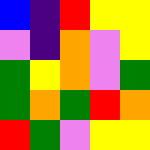[["blue", "indigo", "red", "yellow", "yellow"], ["violet", "indigo", "orange", "violet", "yellow"], ["green", "yellow", "orange", "violet", "green"], ["green", "orange", "green", "red", "orange"], ["red", "green", "violet", "yellow", "yellow"]]